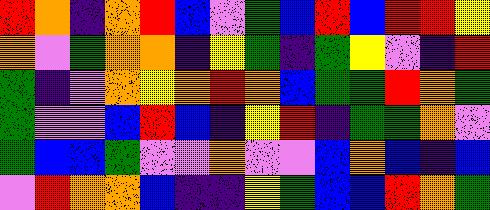[["red", "orange", "indigo", "orange", "red", "blue", "violet", "green", "blue", "red", "blue", "red", "red", "yellow"], ["orange", "violet", "green", "orange", "orange", "indigo", "yellow", "green", "indigo", "green", "yellow", "violet", "indigo", "red"], ["green", "indigo", "violet", "orange", "yellow", "orange", "red", "orange", "blue", "green", "green", "red", "orange", "green"], ["green", "violet", "violet", "blue", "red", "blue", "indigo", "yellow", "red", "indigo", "green", "green", "orange", "violet"], ["green", "blue", "blue", "green", "violet", "violet", "orange", "violet", "violet", "blue", "orange", "blue", "indigo", "blue"], ["violet", "red", "orange", "orange", "blue", "indigo", "indigo", "yellow", "green", "blue", "blue", "red", "orange", "green"]]